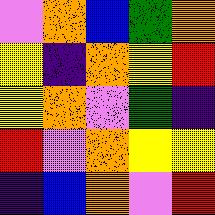[["violet", "orange", "blue", "green", "orange"], ["yellow", "indigo", "orange", "yellow", "red"], ["yellow", "orange", "violet", "green", "indigo"], ["red", "violet", "orange", "yellow", "yellow"], ["indigo", "blue", "orange", "violet", "red"]]